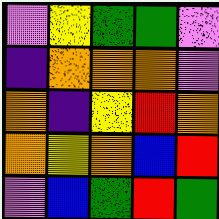[["violet", "yellow", "green", "green", "violet"], ["indigo", "orange", "orange", "orange", "violet"], ["orange", "indigo", "yellow", "red", "orange"], ["orange", "yellow", "orange", "blue", "red"], ["violet", "blue", "green", "red", "green"]]